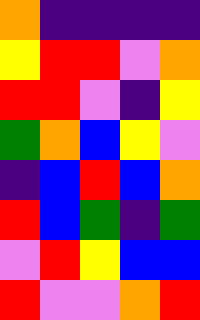[["orange", "indigo", "indigo", "indigo", "indigo"], ["yellow", "red", "red", "violet", "orange"], ["red", "red", "violet", "indigo", "yellow"], ["green", "orange", "blue", "yellow", "violet"], ["indigo", "blue", "red", "blue", "orange"], ["red", "blue", "green", "indigo", "green"], ["violet", "red", "yellow", "blue", "blue"], ["red", "violet", "violet", "orange", "red"]]